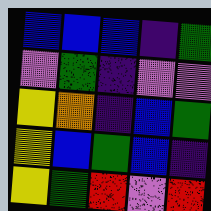[["blue", "blue", "blue", "indigo", "green"], ["violet", "green", "indigo", "violet", "violet"], ["yellow", "orange", "indigo", "blue", "green"], ["yellow", "blue", "green", "blue", "indigo"], ["yellow", "green", "red", "violet", "red"]]